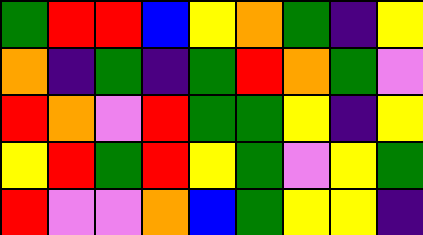[["green", "red", "red", "blue", "yellow", "orange", "green", "indigo", "yellow"], ["orange", "indigo", "green", "indigo", "green", "red", "orange", "green", "violet"], ["red", "orange", "violet", "red", "green", "green", "yellow", "indigo", "yellow"], ["yellow", "red", "green", "red", "yellow", "green", "violet", "yellow", "green"], ["red", "violet", "violet", "orange", "blue", "green", "yellow", "yellow", "indigo"]]